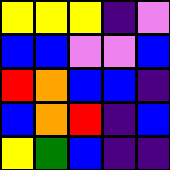[["yellow", "yellow", "yellow", "indigo", "violet"], ["blue", "blue", "violet", "violet", "blue"], ["red", "orange", "blue", "blue", "indigo"], ["blue", "orange", "red", "indigo", "blue"], ["yellow", "green", "blue", "indigo", "indigo"]]